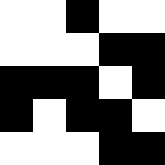[["white", "white", "black", "white", "white"], ["white", "white", "white", "black", "black"], ["black", "black", "black", "white", "black"], ["black", "white", "black", "black", "white"], ["white", "white", "white", "black", "black"]]